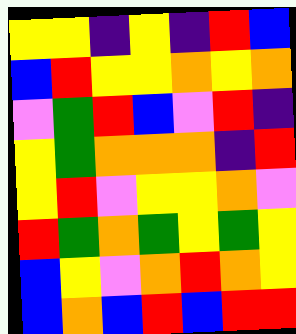[["yellow", "yellow", "indigo", "yellow", "indigo", "red", "blue"], ["blue", "red", "yellow", "yellow", "orange", "yellow", "orange"], ["violet", "green", "red", "blue", "violet", "red", "indigo"], ["yellow", "green", "orange", "orange", "orange", "indigo", "red"], ["yellow", "red", "violet", "yellow", "yellow", "orange", "violet"], ["red", "green", "orange", "green", "yellow", "green", "yellow"], ["blue", "yellow", "violet", "orange", "red", "orange", "yellow"], ["blue", "orange", "blue", "red", "blue", "red", "red"]]